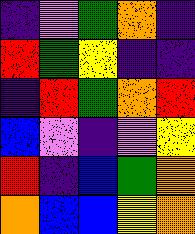[["indigo", "violet", "green", "orange", "indigo"], ["red", "green", "yellow", "indigo", "indigo"], ["indigo", "red", "green", "orange", "red"], ["blue", "violet", "indigo", "violet", "yellow"], ["red", "indigo", "blue", "green", "orange"], ["orange", "blue", "blue", "yellow", "orange"]]